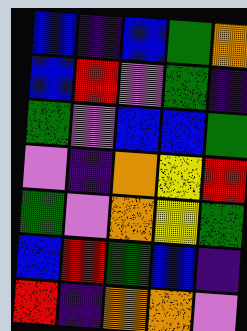[["blue", "indigo", "blue", "green", "orange"], ["blue", "red", "violet", "green", "indigo"], ["green", "violet", "blue", "blue", "green"], ["violet", "indigo", "orange", "yellow", "red"], ["green", "violet", "orange", "yellow", "green"], ["blue", "red", "green", "blue", "indigo"], ["red", "indigo", "orange", "orange", "violet"]]